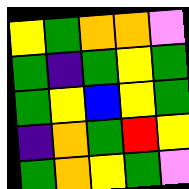[["yellow", "green", "orange", "orange", "violet"], ["green", "indigo", "green", "yellow", "green"], ["green", "yellow", "blue", "yellow", "green"], ["indigo", "orange", "green", "red", "yellow"], ["green", "orange", "yellow", "green", "violet"]]